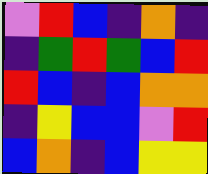[["violet", "red", "blue", "indigo", "orange", "indigo"], ["indigo", "green", "red", "green", "blue", "red"], ["red", "blue", "indigo", "blue", "orange", "orange"], ["indigo", "yellow", "blue", "blue", "violet", "red"], ["blue", "orange", "indigo", "blue", "yellow", "yellow"]]